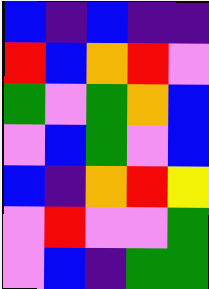[["blue", "indigo", "blue", "indigo", "indigo"], ["red", "blue", "orange", "red", "violet"], ["green", "violet", "green", "orange", "blue"], ["violet", "blue", "green", "violet", "blue"], ["blue", "indigo", "orange", "red", "yellow"], ["violet", "red", "violet", "violet", "green"], ["violet", "blue", "indigo", "green", "green"]]